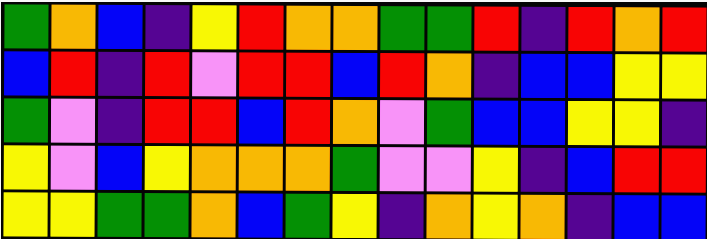[["green", "orange", "blue", "indigo", "yellow", "red", "orange", "orange", "green", "green", "red", "indigo", "red", "orange", "red"], ["blue", "red", "indigo", "red", "violet", "red", "red", "blue", "red", "orange", "indigo", "blue", "blue", "yellow", "yellow"], ["green", "violet", "indigo", "red", "red", "blue", "red", "orange", "violet", "green", "blue", "blue", "yellow", "yellow", "indigo"], ["yellow", "violet", "blue", "yellow", "orange", "orange", "orange", "green", "violet", "violet", "yellow", "indigo", "blue", "red", "red"], ["yellow", "yellow", "green", "green", "orange", "blue", "green", "yellow", "indigo", "orange", "yellow", "orange", "indigo", "blue", "blue"]]